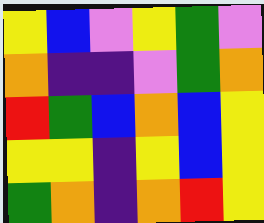[["yellow", "blue", "violet", "yellow", "green", "violet"], ["orange", "indigo", "indigo", "violet", "green", "orange"], ["red", "green", "blue", "orange", "blue", "yellow"], ["yellow", "yellow", "indigo", "yellow", "blue", "yellow"], ["green", "orange", "indigo", "orange", "red", "yellow"]]